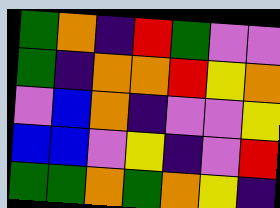[["green", "orange", "indigo", "red", "green", "violet", "violet"], ["green", "indigo", "orange", "orange", "red", "yellow", "orange"], ["violet", "blue", "orange", "indigo", "violet", "violet", "yellow"], ["blue", "blue", "violet", "yellow", "indigo", "violet", "red"], ["green", "green", "orange", "green", "orange", "yellow", "indigo"]]